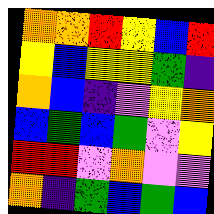[["orange", "orange", "red", "yellow", "blue", "red"], ["yellow", "blue", "yellow", "yellow", "green", "indigo"], ["orange", "blue", "indigo", "violet", "yellow", "orange"], ["blue", "green", "blue", "green", "violet", "yellow"], ["red", "red", "violet", "orange", "violet", "violet"], ["orange", "indigo", "green", "blue", "green", "blue"]]